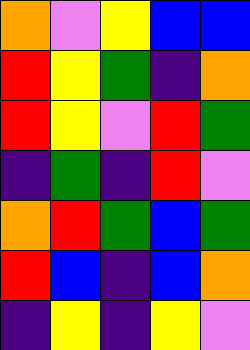[["orange", "violet", "yellow", "blue", "blue"], ["red", "yellow", "green", "indigo", "orange"], ["red", "yellow", "violet", "red", "green"], ["indigo", "green", "indigo", "red", "violet"], ["orange", "red", "green", "blue", "green"], ["red", "blue", "indigo", "blue", "orange"], ["indigo", "yellow", "indigo", "yellow", "violet"]]